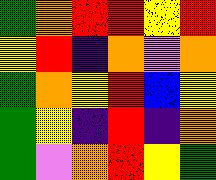[["green", "orange", "red", "red", "yellow", "red"], ["yellow", "red", "indigo", "orange", "violet", "orange"], ["green", "orange", "yellow", "red", "blue", "yellow"], ["green", "yellow", "indigo", "red", "indigo", "orange"], ["green", "violet", "orange", "red", "yellow", "green"]]